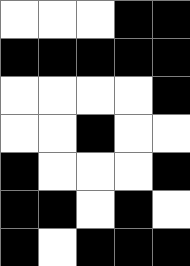[["white", "white", "white", "black", "black"], ["black", "black", "black", "black", "black"], ["white", "white", "white", "white", "black"], ["white", "white", "black", "white", "white"], ["black", "white", "white", "white", "black"], ["black", "black", "white", "black", "white"], ["black", "white", "black", "black", "black"]]